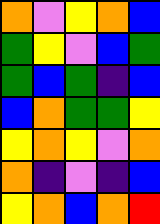[["orange", "violet", "yellow", "orange", "blue"], ["green", "yellow", "violet", "blue", "green"], ["green", "blue", "green", "indigo", "blue"], ["blue", "orange", "green", "green", "yellow"], ["yellow", "orange", "yellow", "violet", "orange"], ["orange", "indigo", "violet", "indigo", "blue"], ["yellow", "orange", "blue", "orange", "red"]]